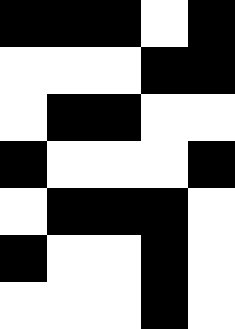[["black", "black", "black", "white", "black"], ["white", "white", "white", "black", "black"], ["white", "black", "black", "white", "white"], ["black", "white", "white", "white", "black"], ["white", "black", "black", "black", "white"], ["black", "white", "white", "black", "white"], ["white", "white", "white", "black", "white"]]